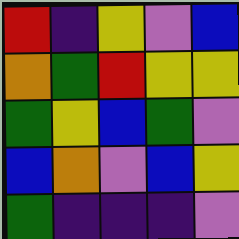[["red", "indigo", "yellow", "violet", "blue"], ["orange", "green", "red", "yellow", "yellow"], ["green", "yellow", "blue", "green", "violet"], ["blue", "orange", "violet", "blue", "yellow"], ["green", "indigo", "indigo", "indigo", "violet"]]